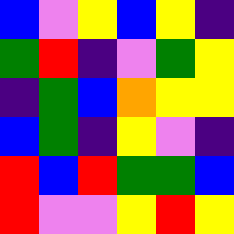[["blue", "violet", "yellow", "blue", "yellow", "indigo"], ["green", "red", "indigo", "violet", "green", "yellow"], ["indigo", "green", "blue", "orange", "yellow", "yellow"], ["blue", "green", "indigo", "yellow", "violet", "indigo"], ["red", "blue", "red", "green", "green", "blue"], ["red", "violet", "violet", "yellow", "red", "yellow"]]